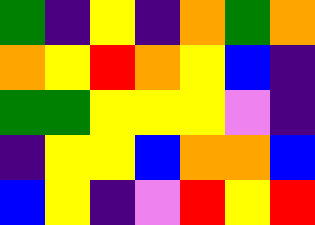[["green", "indigo", "yellow", "indigo", "orange", "green", "orange"], ["orange", "yellow", "red", "orange", "yellow", "blue", "indigo"], ["green", "green", "yellow", "yellow", "yellow", "violet", "indigo"], ["indigo", "yellow", "yellow", "blue", "orange", "orange", "blue"], ["blue", "yellow", "indigo", "violet", "red", "yellow", "red"]]